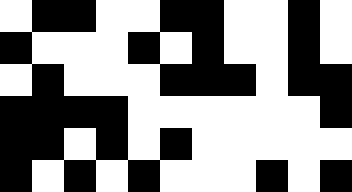[["white", "black", "black", "white", "white", "black", "black", "white", "white", "black", "white"], ["black", "white", "white", "white", "black", "white", "black", "white", "white", "black", "white"], ["white", "black", "white", "white", "white", "black", "black", "black", "white", "black", "black"], ["black", "black", "black", "black", "white", "white", "white", "white", "white", "white", "black"], ["black", "black", "white", "black", "white", "black", "white", "white", "white", "white", "white"], ["black", "white", "black", "white", "black", "white", "white", "white", "black", "white", "black"]]